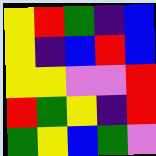[["yellow", "red", "green", "indigo", "blue"], ["yellow", "indigo", "blue", "red", "blue"], ["yellow", "yellow", "violet", "violet", "red"], ["red", "green", "yellow", "indigo", "red"], ["green", "yellow", "blue", "green", "violet"]]